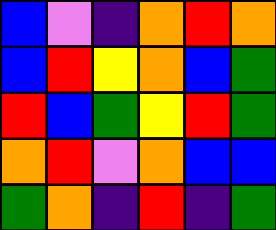[["blue", "violet", "indigo", "orange", "red", "orange"], ["blue", "red", "yellow", "orange", "blue", "green"], ["red", "blue", "green", "yellow", "red", "green"], ["orange", "red", "violet", "orange", "blue", "blue"], ["green", "orange", "indigo", "red", "indigo", "green"]]